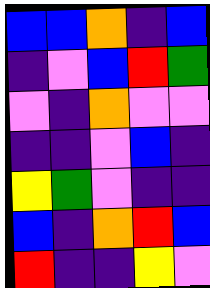[["blue", "blue", "orange", "indigo", "blue"], ["indigo", "violet", "blue", "red", "green"], ["violet", "indigo", "orange", "violet", "violet"], ["indigo", "indigo", "violet", "blue", "indigo"], ["yellow", "green", "violet", "indigo", "indigo"], ["blue", "indigo", "orange", "red", "blue"], ["red", "indigo", "indigo", "yellow", "violet"]]